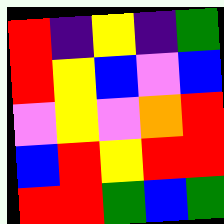[["red", "indigo", "yellow", "indigo", "green"], ["red", "yellow", "blue", "violet", "blue"], ["violet", "yellow", "violet", "orange", "red"], ["blue", "red", "yellow", "red", "red"], ["red", "red", "green", "blue", "green"]]